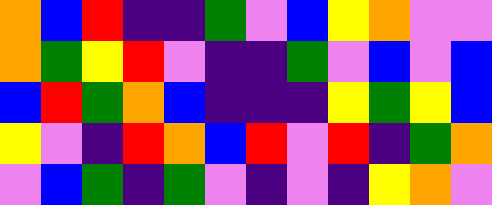[["orange", "blue", "red", "indigo", "indigo", "green", "violet", "blue", "yellow", "orange", "violet", "violet"], ["orange", "green", "yellow", "red", "violet", "indigo", "indigo", "green", "violet", "blue", "violet", "blue"], ["blue", "red", "green", "orange", "blue", "indigo", "indigo", "indigo", "yellow", "green", "yellow", "blue"], ["yellow", "violet", "indigo", "red", "orange", "blue", "red", "violet", "red", "indigo", "green", "orange"], ["violet", "blue", "green", "indigo", "green", "violet", "indigo", "violet", "indigo", "yellow", "orange", "violet"]]